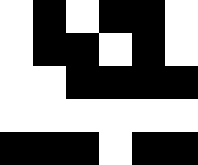[["white", "black", "white", "black", "black", "white"], ["white", "black", "black", "white", "black", "white"], ["white", "white", "black", "black", "black", "black"], ["white", "white", "white", "white", "white", "white"], ["black", "black", "black", "white", "black", "black"]]